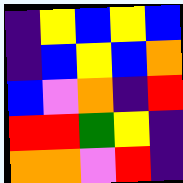[["indigo", "yellow", "blue", "yellow", "blue"], ["indigo", "blue", "yellow", "blue", "orange"], ["blue", "violet", "orange", "indigo", "red"], ["red", "red", "green", "yellow", "indigo"], ["orange", "orange", "violet", "red", "indigo"]]